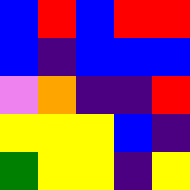[["blue", "red", "blue", "red", "red"], ["blue", "indigo", "blue", "blue", "blue"], ["violet", "orange", "indigo", "indigo", "red"], ["yellow", "yellow", "yellow", "blue", "indigo"], ["green", "yellow", "yellow", "indigo", "yellow"]]